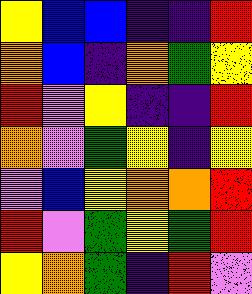[["yellow", "blue", "blue", "indigo", "indigo", "red"], ["orange", "blue", "indigo", "orange", "green", "yellow"], ["red", "violet", "yellow", "indigo", "indigo", "red"], ["orange", "violet", "green", "yellow", "indigo", "yellow"], ["violet", "blue", "yellow", "orange", "orange", "red"], ["red", "violet", "green", "yellow", "green", "red"], ["yellow", "orange", "green", "indigo", "red", "violet"]]